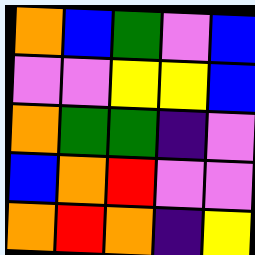[["orange", "blue", "green", "violet", "blue"], ["violet", "violet", "yellow", "yellow", "blue"], ["orange", "green", "green", "indigo", "violet"], ["blue", "orange", "red", "violet", "violet"], ["orange", "red", "orange", "indigo", "yellow"]]